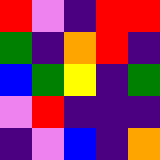[["red", "violet", "indigo", "red", "red"], ["green", "indigo", "orange", "red", "indigo"], ["blue", "green", "yellow", "indigo", "green"], ["violet", "red", "indigo", "indigo", "indigo"], ["indigo", "violet", "blue", "indigo", "orange"]]